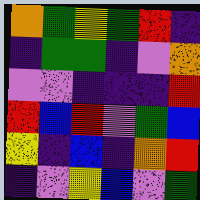[["orange", "green", "yellow", "green", "red", "indigo"], ["indigo", "green", "green", "indigo", "violet", "orange"], ["violet", "violet", "indigo", "indigo", "indigo", "red"], ["red", "blue", "red", "violet", "green", "blue"], ["yellow", "indigo", "blue", "indigo", "orange", "red"], ["indigo", "violet", "yellow", "blue", "violet", "green"]]